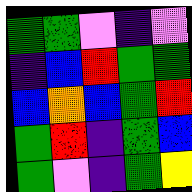[["green", "green", "violet", "indigo", "violet"], ["indigo", "blue", "red", "green", "green"], ["blue", "orange", "blue", "green", "red"], ["green", "red", "indigo", "green", "blue"], ["green", "violet", "indigo", "green", "yellow"]]